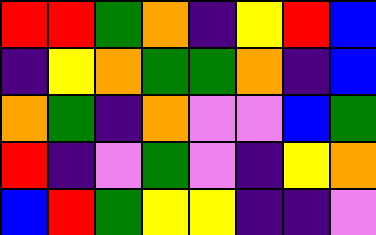[["red", "red", "green", "orange", "indigo", "yellow", "red", "blue"], ["indigo", "yellow", "orange", "green", "green", "orange", "indigo", "blue"], ["orange", "green", "indigo", "orange", "violet", "violet", "blue", "green"], ["red", "indigo", "violet", "green", "violet", "indigo", "yellow", "orange"], ["blue", "red", "green", "yellow", "yellow", "indigo", "indigo", "violet"]]